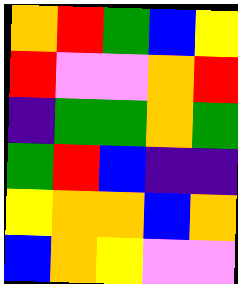[["orange", "red", "green", "blue", "yellow"], ["red", "violet", "violet", "orange", "red"], ["indigo", "green", "green", "orange", "green"], ["green", "red", "blue", "indigo", "indigo"], ["yellow", "orange", "orange", "blue", "orange"], ["blue", "orange", "yellow", "violet", "violet"]]